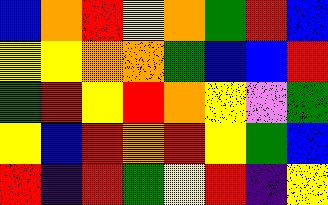[["blue", "orange", "red", "yellow", "orange", "green", "red", "blue"], ["yellow", "yellow", "orange", "orange", "green", "blue", "blue", "red"], ["green", "red", "yellow", "red", "orange", "yellow", "violet", "green"], ["yellow", "blue", "red", "orange", "red", "yellow", "green", "blue"], ["red", "indigo", "red", "green", "yellow", "red", "indigo", "yellow"]]